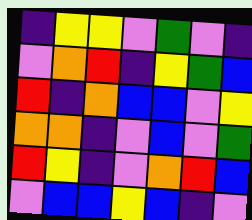[["indigo", "yellow", "yellow", "violet", "green", "violet", "indigo"], ["violet", "orange", "red", "indigo", "yellow", "green", "blue"], ["red", "indigo", "orange", "blue", "blue", "violet", "yellow"], ["orange", "orange", "indigo", "violet", "blue", "violet", "green"], ["red", "yellow", "indigo", "violet", "orange", "red", "blue"], ["violet", "blue", "blue", "yellow", "blue", "indigo", "violet"]]